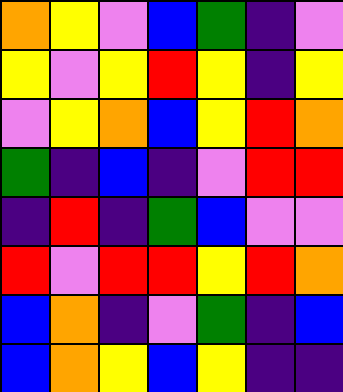[["orange", "yellow", "violet", "blue", "green", "indigo", "violet"], ["yellow", "violet", "yellow", "red", "yellow", "indigo", "yellow"], ["violet", "yellow", "orange", "blue", "yellow", "red", "orange"], ["green", "indigo", "blue", "indigo", "violet", "red", "red"], ["indigo", "red", "indigo", "green", "blue", "violet", "violet"], ["red", "violet", "red", "red", "yellow", "red", "orange"], ["blue", "orange", "indigo", "violet", "green", "indigo", "blue"], ["blue", "orange", "yellow", "blue", "yellow", "indigo", "indigo"]]